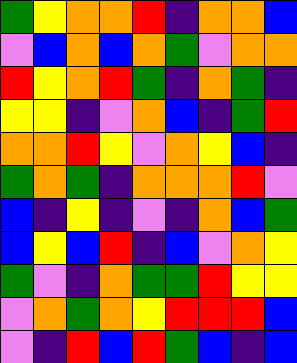[["green", "yellow", "orange", "orange", "red", "indigo", "orange", "orange", "blue"], ["violet", "blue", "orange", "blue", "orange", "green", "violet", "orange", "orange"], ["red", "yellow", "orange", "red", "green", "indigo", "orange", "green", "indigo"], ["yellow", "yellow", "indigo", "violet", "orange", "blue", "indigo", "green", "red"], ["orange", "orange", "red", "yellow", "violet", "orange", "yellow", "blue", "indigo"], ["green", "orange", "green", "indigo", "orange", "orange", "orange", "red", "violet"], ["blue", "indigo", "yellow", "indigo", "violet", "indigo", "orange", "blue", "green"], ["blue", "yellow", "blue", "red", "indigo", "blue", "violet", "orange", "yellow"], ["green", "violet", "indigo", "orange", "green", "green", "red", "yellow", "yellow"], ["violet", "orange", "green", "orange", "yellow", "red", "red", "red", "blue"], ["violet", "indigo", "red", "blue", "red", "green", "blue", "indigo", "blue"]]